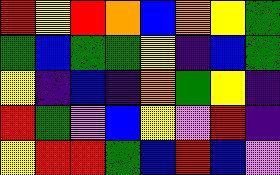[["red", "yellow", "red", "orange", "blue", "orange", "yellow", "green"], ["green", "blue", "green", "green", "yellow", "indigo", "blue", "green"], ["yellow", "indigo", "blue", "indigo", "orange", "green", "yellow", "indigo"], ["red", "green", "violet", "blue", "yellow", "violet", "red", "indigo"], ["yellow", "red", "red", "green", "blue", "red", "blue", "violet"]]